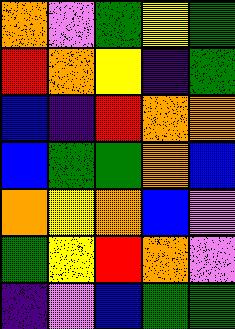[["orange", "violet", "green", "yellow", "green"], ["red", "orange", "yellow", "indigo", "green"], ["blue", "indigo", "red", "orange", "orange"], ["blue", "green", "green", "orange", "blue"], ["orange", "yellow", "orange", "blue", "violet"], ["green", "yellow", "red", "orange", "violet"], ["indigo", "violet", "blue", "green", "green"]]